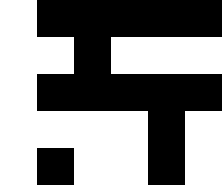[["white", "black", "black", "black", "black", "black"], ["white", "white", "black", "white", "white", "white"], ["white", "black", "black", "black", "black", "black"], ["white", "white", "white", "white", "black", "white"], ["white", "black", "white", "white", "black", "white"]]